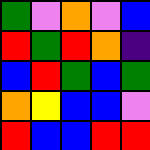[["green", "violet", "orange", "violet", "blue"], ["red", "green", "red", "orange", "indigo"], ["blue", "red", "green", "blue", "green"], ["orange", "yellow", "blue", "blue", "violet"], ["red", "blue", "blue", "red", "red"]]